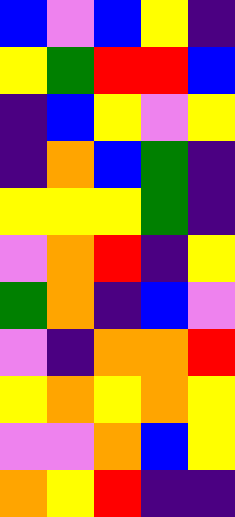[["blue", "violet", "blue", "yellow", "indigo"], ["yellow", "green", "red", "red", "blue"], ["indigo", "blue", "yellow", "violet", "yellow"], ["indigo", "orange", "blue", "green", "indigo"], ["yellow", "yellow", "yellow", "green", "indigo"], ["violet", "orange", "red", "indigo", "yellow"], ["green", "orange", "indigo", "blue", "violet"], ["violet", "indigo", "orange", "orange", "red"], ["yellow", "orange", "yellow", "orange", "yellow"], ["violet", "violet", "orange", "blue", "yellow"], ["orange", "yellow", "red", "indigo", "indigo"]]